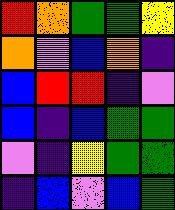[["red", "orange", "green", "green", "yellow"], ["orange", "violet", "blue", "orange", "indigo"], ["blue", "red", "red", "indigo", "violet"], ["blue", "indigo", "blue", "green", "green"], ["violet", "indigo", "yellow", "green", "green"], ["indigo", "blue", "violet", "blue", "green"]]